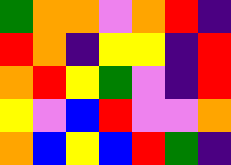[["green", "orange", "orange", "violet", "orange", "red", "indigo"], ["red", "orange", "indigo", "yellow", "yellow", "indigo", "red"], ["orange", "red", "yellow", "green", "violet", "indigo", "red"], ["yellow", "violet", "blue", "red", "violet", "violet", "orange"], ["orange", "blue", "yellow", "blue", "red", "green", "indigo"]]